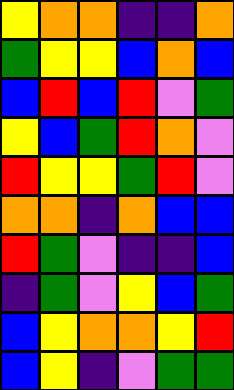[["yellow", "orange", "orange", "indigo", "indigo", "orange"], ["green", "yellow", "yellow", "blue", "orange", "blue"], ["blue", "red", "blue", "red", "violet", "green"], ["yellow", "blue", "green", "red", "orange", "violet"], ["red", "yellow", "yellow", "green", "red", "violet"], ["orange", "orange", "indigo", "orange", "blue", "blue"], ["red", "green", "violet", "indigo", "indigo", "blue"], ["indigo", "green", "violet", "yellow", "blue", "green"], ["blue", "yellow", "orange", "orange", "yellow", "red"], ["blue", "yellow", "indigo", "violet", "green", "green"]]